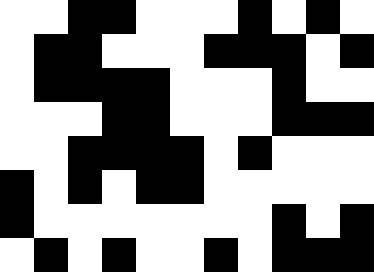[["white", "white", "black", "black", "white", "white", "white", "black", "white", "black", "white"], ["white", "black", "black", "white", "white", "white", "black", "black", "black", "white", "black"], ["white", "black", "black", "black", "black", "white", "white", "white", "black", "white", "white"], ["white", "white", "white", "black", "black", "white", "white", "white", "black", "black", "black"], ["white", "white", "black", "black", "black", "black", "white", "black", "white", "white", "white"], ["black", "white", "black", "white", "black", "black", "white", "white", "white", "white", "white"], ["black", "white", "white", "white", "white", "white", "white", "white", "black", "white", "black"], ["white", "black", "white", "black", "white", "white", "black", "white", "black", "black", "black"]]